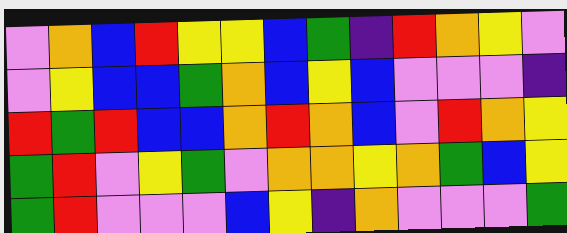[["violet", "orange", "blue", "red", "yellow", "yellow", "blue", "green", "indigo", "red", "orange", "yellow", "violet"], ["violet", "yellow", "blue", "blue", "green", "orange", "blue", "yellow", "blue", "violet", "violet", "violet", "indigo"], ["red", "green", "red", "blue", "blue", "orange", "red", "orange", "blue", "violet", "red", "orange", "yellow"], ["green", "red", "violet", "yellow", "green", "violet", "orange", "orange", "yellow", "orange", "green", "blue", "yellow"], ["green", "red", "violet", "violet", "violet", "blue", "yellow", "indigo", "orange", "violet", "violet", "violet", "green"]]